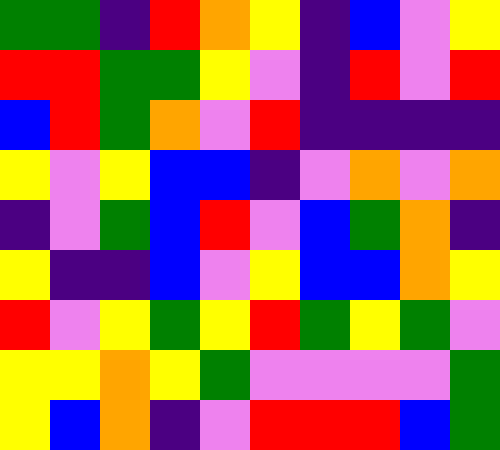[["green", "green", "indigo", "red", "orange", "yellow", "indigo", "blue", "violet", "yellow"], ["red", "red", "green", "green", "yellow", "violet", "indigo", "red", "violet", "red"], ["blue", "red", "green", "orange", "violet", "red", "indigo", "indigo", "indigo", "indigo"], ["yellow", "violet", "yellow", "blue", "blue", "indigo", "violet", "orange", "violet", "orange"], ["indigo", "violet", "green", "blue", "red", "violet", "blue", "green", "orange", "indigo"], ["yellow", "indigo", "indigo", "blue", "violet", "yellow", "blue", "blue", "orange", "yellow"], ["red", "violet", "yellow", "green", "yellow", "red", "green", "yellow", "green", "violet"], ["yellow", "yellow", "orange", "yellow", "green", "violet", "violet", "violet", "violet", "green"], ["yellow", "blue", "orange", "indigo", "violet", "red", "red", "red", "blue", "green"]]